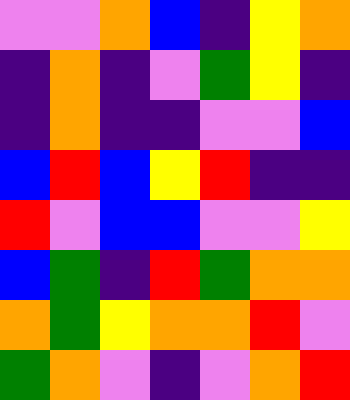[["violet", "violet", "orange", "blue", "indigo", "yellow", "orange"], ["indigo", "orange", "indigo", "violet", "green", "yellow", "indigo"], ["indigo", "orange", "indigo", "indigo", "violet", "violet", "blue"], ["blue", "red", "blue", "yellow", "red", "indigo", "indigo"], ["red", "violet", "blue", "blue", "violet", "violet", "yellow"], ["blue", "green", "indigo", "red", "green", "orange", "orange"], ["orange", "green", "yellow", "orange", "orange", "red", "violet"], ["green", "orange", "violet", "indigo", "violet", "orange", "red"]]